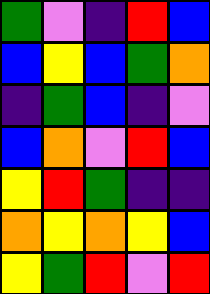[["green", "violet", "indigo", "red", "blue"], ["blue", "yellow", "blue", "green", "orange"], ["indigo", "green", "blue", "indigo", "violet"], ["blue", "orange", "violet", "red", "blue"], ["yellow", "red", "green", "indigo", "indigo"], ["orange", "yellow", "orange", "yellow", "blue"], ["yellow", "green", "red", "violet", "red"]]